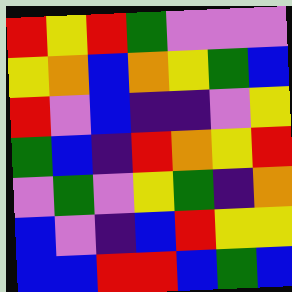[["red", "yellow", "red", "green", "violet", "violet", "violet"], ["yellow", "orange", "blue", "orange", "yellow", "green", "blue"], ["red", "violet", "blue", "indigo", "indigo", "violet", "yellow"], ["green", "blue", "indigo", "red", "orange", "yellow", "red"], ["violet", "green", "violet", "yellow", "green", "indigo", "orange"], ["blue", "violet", "indigo", "blue", "red", "yellow", "yellow"], ["blue", "blue", "red", "red", "blue", "green", "blue"]]